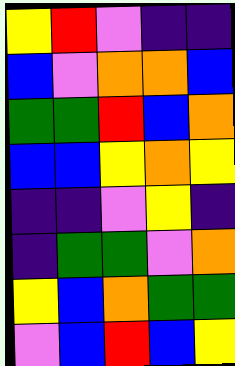[["yellow", "red", "violet", "indigo", "indigo"], ["blue", "violet", "orange", "orange", "blue"], ["green", "green", "red", "blue", "orange"], ["blue", "blue", "yellow", "orange", "yellow"], ["indigo", "indigo", "violet", "yellow", "indigo"], ["indigo", "green", "green", "violet", "orange"], ["yellow", "blue", "orange", "green", "green"], ["violet", "blue", "red", "blue", "yellow"]]